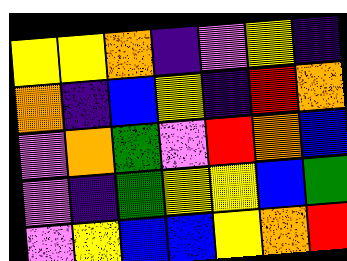[["yellow", "yellow", "orange", "indigo", "violet", "yellow", "indigo"], ["orange", "indigo", "blue", "yellow", "indigo", "red", "orange"], ["violet", "orange", "green", "violet", "red", "orange", "blue"], ["violet", "indigo", "green", "yellow", "yellow", "blue", "green"], ["violet", "yellow", "blue", "blue", "yellow", "orange", "red"]]